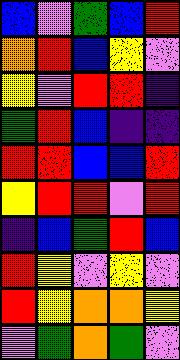[["blue", "violet", "green", "blue", "red"], ["orange", "red", "blue", "yellow", "violet"], ["yellow", "violet", "red", "red", "indigo"], ["green", "red", "blue", "indigo", "indigo"], ["red", "red", "blue", "blue", "red"], ["yellow", "red", "red", "violet", "red"], ["indigo", "blue", "green", "red", "blue"], ["red", "yellow", "violet", "yellow", "violet"], ["red", "yellow", "orange", "orange", "yellow"], ["violet", "green", "orange", "green", "violet"]]